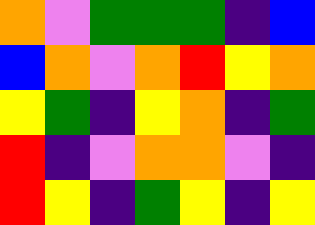[["orange", "violet", "green", "green", "green", "indigo", "blue"], ["blue", "orange", "violet", "orange", "red", "yellow", "orange"], ["yellow", "green", "indigo", "yellow", "orange", "indigo", "green"], ["red", "indigo", "violet", "orange", "orange", "violet", "indigo"], ["red", "yellow", "indigo", "green", "yellow", "indigo", "yellow"]]